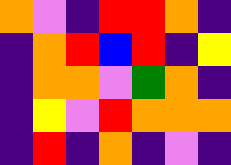[["orange", "violet", "indigo", "red", "red", "orange", "indigo"], ["indigo", "orange", "red", "blue", "red", "indigo", "yellow"], ["indigo", "orange", "orange", "violet", "green", "orange", "indigo"], ["indigo", "yellow", "violet", "red", "orange", "orange", "orange"], ["indigo", "red", "indigo", "orange", "indigo", "violet", "indigo"]]